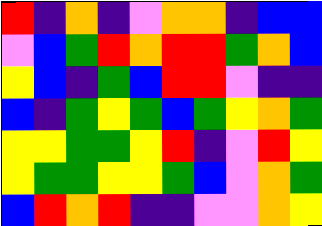[["red", "indigo", "orange", "indigo", "violet", "orange", "orange", "indigo", "blue", "blue"], ["violet", "blue", "green", "red", "orange", "red", "red", "green", "orange", "blue"], ["yellow", "blue", "indigo", "green", "blue", "red", "red", "violet", "indigo", "indigo"], ["blue", "indigo", "green", "yellow", "green", "blue", "green", "yellow", "orange", "green"], ["yellow", "yellow", "green", "green", "yellow", "red", "indigo", "violet", "red", "yellow"], ["yellow", "green", "green", "yellow", "yellow", "green", "blue", "violet", "orange", "green"], ["blue", "red", "orange", "red", "indigo", "indigo", "violet", "violet", "orange", "yellow"]]